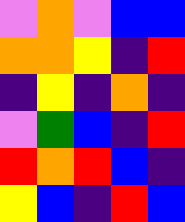[["violet", "orange", "violet", "blue", "blue"], ["orange", "orange", "yellow", "indigo", "red"], ["indigo", "yellow", "indigo", "orange", "indigo"], ["violet", "green", "blue", "indigo", "red"], ["red", "orange", "red", "blue", "indigo"], ["yellow", "blue", "indigo", "red", "blue"]]